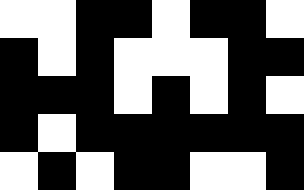[["white", "white", "black", "black", "white", "black", "black", "white"], ["black", "white", "black", "white", "white", "white", "black", "black"], ["black", "black", "black", "white", "black", "white", "black", "white"], ["black", "white", "black", "black", "black", "black", "black", "black"], ["white", "black", "white", "black", "black", "white", "white", "black"]]